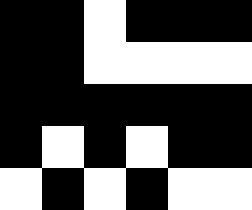[["black", "black", "white", "black", "black", "black"], ["black", "black", "white", "white", "white", "white"], ["black", "black", "black", "black", "black", "black"], ["black", "white", "black", "white", "black", "black"], ["white", "black", "white", "black", "white", "white"]]